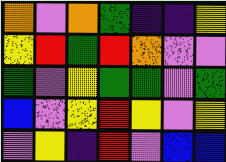[["orange", "violet", "orange", "green", "indigo", "indigo", "yellow"], ["yellow", "red", "green", "red", "orange", "violet", "violet"], ["green", "violet", "yellow", "green", "green", "violet", "green"], ["blue", "violet", "yellow", "red", "yellow", "violet", "yellow"], ["violet", "yellow", "indigo", "red", "violet", "blue", "blue"]]